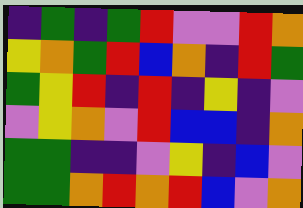[["indigo", "green", "indigo", "green", "red", "violet", "violet", "red", "orange"], ["yellow", "orange", "green", "red", "blue", "orange", "indigo", "red", "green"], ["green", "yellow", "red", "indigo", "red", "indigo", "yellow", "indigo", "violet"], ["violet", "yellow", "orange", "violet", "red", "blue", "blue", "indigo", "orange"], ["green", "green", "indigo", "indigo", "violet", "yellow", "indigo", "blue", "violet"], ["green", "green", "orange", "red", "orange", "red", "blue", "violet", "orange"]]